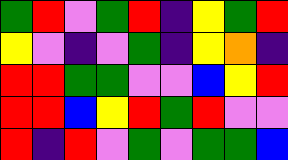[["green", "red", "violet", "green", "red", "indigo", "yellow", "green", "red"], ["yellow", "violet", "indigo", "violet", "green", "indigo", "yellow", "orange", "indigo"], ["red", "red", "green", "green", "violet", "violet", "blue", "yellow", "red"], ["red", "red", "blue", "yellow", "red", "green", "red", "violet", "violet"], ["red", "indigo", "red", "violet", "green", "violet", "green", "green", "blue"]]